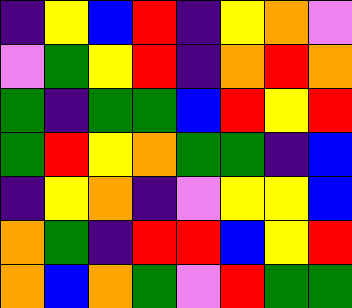[["indigo", "yellow", "blue", "red", "indigo", "yellow", "orange", "violet"], ["violet", "green", "yellow", "red", "indigo", "orange", "red", "orange"], ["green", "indigo", "green", "green", "blue", "red", "yellow", "red"], ["green", "red", "yellow", "orange", "green", "green", "indigo", "blue"], ["indigo", "yellow", "orange", "indigo", "violet", "yellow", "yellow", "blue"], ["orange", "green", "indigo", "red", "red", "blue", "yellow", "red"], ["orange", "blue", "orange", "green", "violet", "red", "green", "green"]]